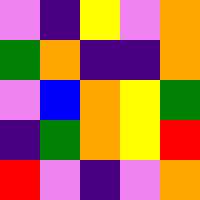[["violet", "indigo", "yellow", "violet", "orange"], ["green", "orange", "indigo", "indigo", "orange"], ["violet", "blue", "orange", "yellow", "green"], ["indigo", "green", "orange", "yellow", "red"], ["red", "violet", "indigo", "violet", "orange"]]